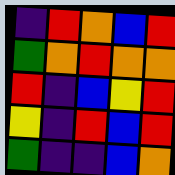[["indigo", "red", "orange", "blue", "red"], ["green", "orange", "red", "orange", "orange"], ["red", "indigo", "blue", "yellow", "red"], ["yellow", "indigo", "red", "blue", "red"], ["green", "indigo", "indigo", "blue", "orange"]]